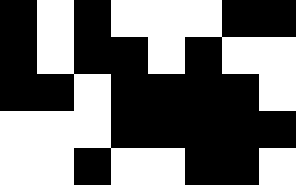[["black", "white", "black", "white", "white", "white", "black", "black"], ["black", "white", "black", "black", "white", "black", "white", "white"], ["black", "black", "white", "black", "black", "black", "black", "white"], ["white", "white", "white", "black", "black", "black", "black", "black"], ["white", "white", "black", "white", "white", "black", "black", "white"]]